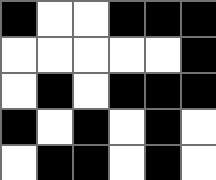[["black", "white", "white", "black", "black", "black"], ["white", "white", "white", "white", "white", "black"], ["white", "black", "white", "black", "black", "black"], ["black", "white", "black", "white", "black", "white"], ["white", "black", "black", "white", "black", "white"]]